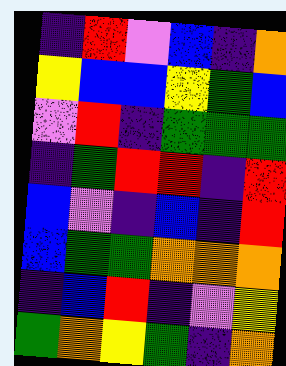[["indigo", "red", "violet", "blue", "indigo", "orange"], ["yellow", "blue", "blue", "yellow", "green", "blue"], ["violet", "red", "indigo", "green", "green", "green"], ["indigo", "green", "red", "red", "indigo", "red"], ["blue", "violet", "indigo", "blue", "indigo", "red"], ["blue", "green", "green", "orange", "orange", "orange"], ["indigo", "blue", "red", "indigo", "violet", "yellow"], ["green", "orange", "yellow", "green", "indigo", "orange"]]